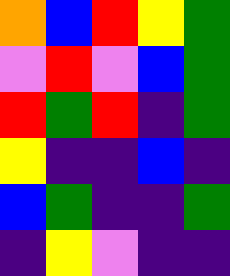[["orange", "blue", "red", "yellow", "green"], ["violet", "red", "violet", "blue", "green"], ["red", "green", "red", "indigo", "green"], ["yellow", "indigo", "indigo", "blue", "indigo"], ["blue", "green", "indigo", "indigo", "green"], ["indigo", "yellow", "violet", "indigo", "indigo"]]